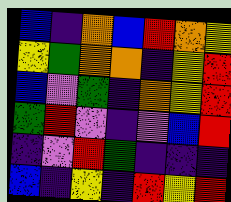[["blue", "indigo", "orange", "blue", "red", "orange", "yellow"], ["yellow", "green", "orange", "orange", "indigo", "yellow", "red"], ["blue", "violet", "green", "indigo", "orange", "yellow", "red"], ["green", "red", "violet", "indigo", "violet", "blue", "red"], ["indigo", "violet", "red", "green", "indigo", "indigo", "indigo"], ["blue", "indigo", "yellow", "indigo", "red", "yellow", "red"]]